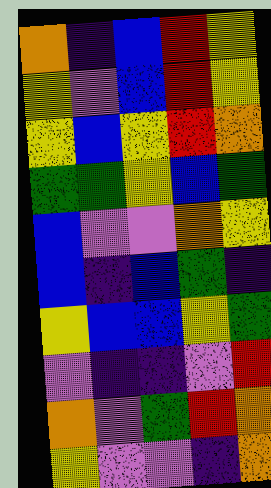[["orange", "indigo", "blue", "red", "yellow"], ["yellow", "violet", "blue", "red", "yellow"], ["yellow", "blue", "yellow", "red", "orange"], ["green", "green", "yellow", "blue", "green"], ["blue", "violet", "violet", "orange", "yellow"], ["blue", "indigo", "blue", "green", "indigo"], ["yellow", "blue", "blue", "yellow", "green"], ["violet", "indigo", "indigo", "violet", "red"], ["orange", "violet", "green", "red", "orange"], ["yellow", "violet", "violet", "indigo", "orange"]]